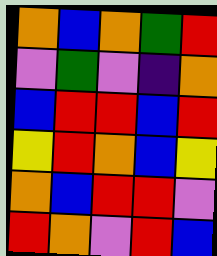[["orange", "blue", "orange", "green", "red"], ["violet", "green", "violet", "indigo", "orange"], ["blue", "red", "red", "blue", "red"], ["yellow", "red", "orange", "blue", "yellow"], ["orange", "blue", "red", "red", "violet"], ["red", "orange", "violet", "red", "blue"]]